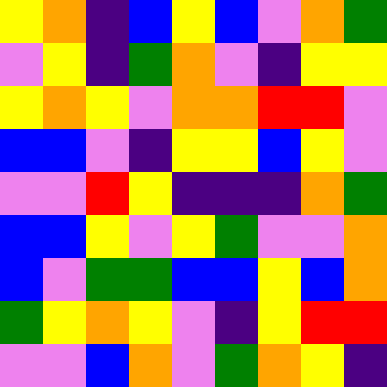[["yellow", "orange", "indigo", "blue", "yellow", "blue", "violet", "orange", "green"], ["violet", "yellow", "indigo", "green", "orange", "violet", "indigo", "yellow", "yellow"], ["yellow", "orange", "yellow", "violet", "orange", "orange", "red", "red", "violet"], ["blue", "blue", "violet", "indigo", "yellow", "yellow", "blue", "yellow", "violet"], ["violet", "violet", "red", "yellow", "indigo", "indigo", "indigo", "orange", "green"], ["blue", "blue", "yellow", "violet", "yellow", "green", "violet", "violet", "orange"], ["blue", "violet", "green", "green", "blue", "blue", "yellow", "blue", "orange"], ["green", "yellow", "orange", "yellow", "violet", "indigo", "yellow", "red", "red"], ["violet", "violet", "blue", "orange", "violet", "green", "orange", "yellow", "indigo"]]